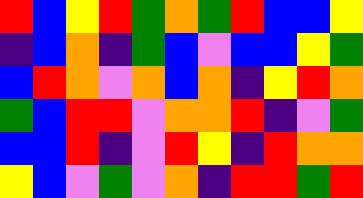[["red", "blue", "yellow", "red", "green", "orange", "green", "red", "blue", "blue", "yellow"], ["indigo", "blue", "orange", "indigo", "green", "blue", "violet", "blue", "blue", "yellow", "green"], ["blue", "red", "orange", "violet", "orange", "blue", "orange", "indigo", "yellow", "red", "orange"], ["green", "blue", "red", "red", "violet", "orange", "orange", "red", "indigo", "violet", "green"], ["blue", "blue", "red", "indigo", "violet", "red", "yellow", "indigo", "red", "orange", "orange"], ["yellow", "blue", "violet", "green", "violet", "orange", "indigo", "red", "red", "green", "red"]]